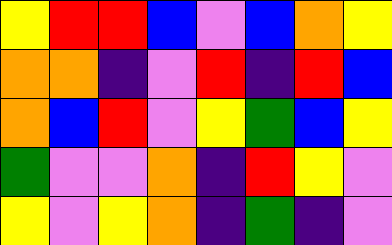[["yellow", "red", "red", "blue", "violet", "blue", "orange", "yellow"], ["orange", "orange", "indigo", "violet", "red", "indigo", "red", "blue"], ["orange", "blue", "red", "violet", "yellow", "green", "blue", "yellow"], ["green", "violet", "violet", "orange", "indigo", "red", "yellow", "violet"], ["yellow", "violet", "yellow", "orange", "indigo", "green", "indigo", "violet"]]